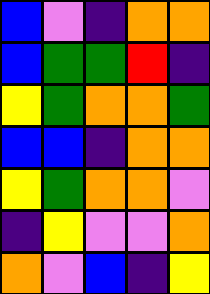[["blue", "violet", "indigo", "orange", "orange"], ["blue", "green", "green", "red", "indigo"], ["yellow", "green", "orange", "orange", "green"], ["blue", "blue", "indigo", "orange", "orange"], ["yellow", "green", "orange", "orange", "violet"], ["indigo", "yellow", "violet", "violet", "orange"], ["orange", "violet", "blue", "indigo", "yellow"]]